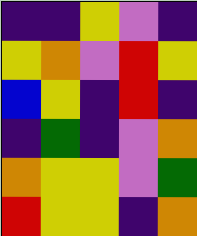[["indigo", "indigo", "yellow", "violet", "indigo"], ["yellow", "orange", "violet", "red", "yellow"], ["blue", "yellow", "indigo", "red", "indigo"], ["indigo", "green", "indigo", "violet", "orange"], ["orange", "yellow", "yellow", "violet", "green"], ["red", "yellow", "yellow", "indigo", "orange"]]